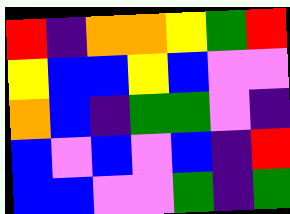[["red", "indigo", "orange", "orange", "yellow", "green", "red"], ["yellow", "blue", "blue", "yellow", "blue", "violet", "violet"], ["orange", "blue", "indigo", "green", "green", "violet", "indigo"], ["blue", "violet", "blue", "violet", "blue", "indigo", "red"], ["blue", "blue", "violet", "violet", "green", "indigo", "green"]]